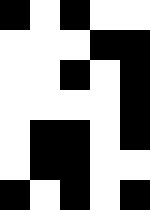[["black", "white", "black", "white", "white"], ["white", "white", "white", "black", "black"], ["white", "white", "black", "white", "black"], ["white", "white", "white", "white", "black"], ["white", "black", "black", "white", "black"], ["white", "black", "black", "white", "white"], ["black", "white", "black", "white", "black"]]